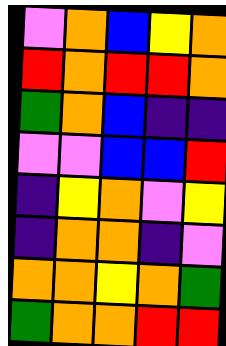[["violet", "orange", "blue", "yellow", "orange"], ["red", "orange", "red", "red", "orange"], ["green", "orange", "blue", "indigo", "indigo"], ["violet", "violet", "blue", "blue", "red"], ["indigo", "yellow", "orange", "violet", "yellow"], ["indigo", "orange", "orange", "indigo", "violet"], ["orange", "orange", "yellow", "orange", "green"], ["green", "orange", "orange", "red", "red"]]